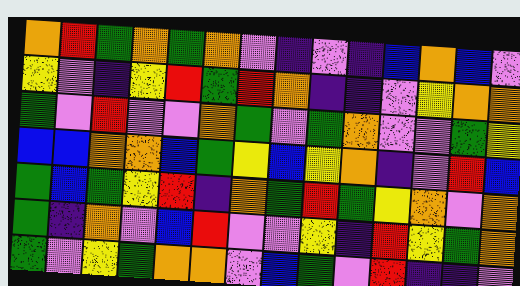[["orange", "red", "green", "orange", "green", "orange", "violet", "indigo", "violet", "indigo", "blue", "orange", "blue", "violet"], ["yellow", "violet", "indigo", "yellow", "red", "green", "red", "orange", "indigo", "indigo", "violet", "yellow", "orange", "orange"], ["green", "violet", "red", "violet", "violet", "orange", "green", "violet", "green", "orange", "violet", "violet", "green", "yellow"], ["blue", "blue", "orange", "orange", "blue", "green", "yellow", "blue", "yellow", "orange", "indigo", "violet", "red", "blue"], ["green", "blue", "green", "yellow", "red", "indigo", "orange", "green", "red", "green", "yellow", "orange", "violet", "orange"], ["green", "indigo", "orange", "violet", "blue", "red", "violet", "violet", "yellow", "indigo", "red", "yellow", "green", "orange"], ["green", "violet", "yellow", "green", "orange", "orange", "violet", "blue", "green", "violet", "red", "indigo", "indigo", "violet"]]